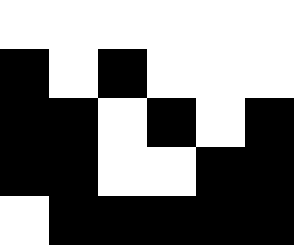[["white", "white", "white", "white", "white", "white"], ["black", "white", "black", "white", "white", "white"], ["black", "black", "white", "black", "white", "black"], ["black", "black", "white", "white", "black", "black"], ["white", "black", "black", "black", "black", "black"]]